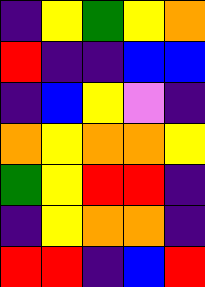[["indigo", "yellow", "green", "yellow", "orange"], ["red", "indigo", "indigo", "blue", "blue"], ["indigo", "blue", "yellow", "violet", "indigo"], ["orange", "yellow", "orange", "orange", "yellow"], ["green", "yellow", "red", "red", "indigo"], ["indigo", "yellow", "orange", "orange", "indigo"], ["red", "red", "indigo", "blue", "red"]]